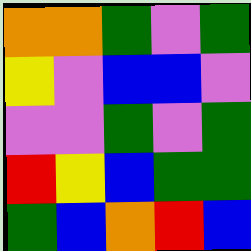[["orange", "orange", "green", "violet", "green"], ["yellow", "violet", "blue", "blue", "violet"], ["violet", "violet", "green", "violet", "green"], ["red", "yellow", "blue", "green", "green"], ["green", "blue", "orange", "red", "blue"]]